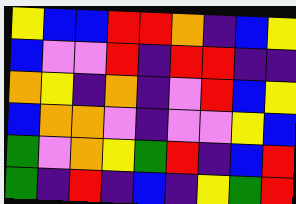[["yellow", "blue", "blue", "red", "red", "orange", "indigo", "blue", "yellow"], ["blue", "violet", "violet", "red", "indigo", "red", "red", "indigo", "indigo"], ["orange", "yellow", "indigo", "orange", "indigo", "violet", "red", "blue", "yellow"], ["blue", "orange", "orange", "violet", "indigo", "violet", "violet", "yellow", "blue"], ["green", "violet", "orange", "yellow", "green", "red", "indigo", "blue", "red"], ["green", "indigo", "red", "indigo", "blue", "indigo", "yellow", "green", "red"]]